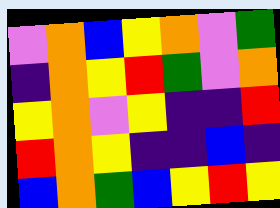[["violet", "orange", "blue", "yellow", "orange", "violet", "green"], ["indigo", "orange", "yellow", "red", "green", "violet", "orange"], ["yellow", "orange", "violet", "yellow", "indigo", "indigo", "red"], ["red", "orange", "yellow", "indigo", "indigo", "blue", "indigo"], ["blue", "orange", "green", "blue", "yellow", "red", "yellow"]]